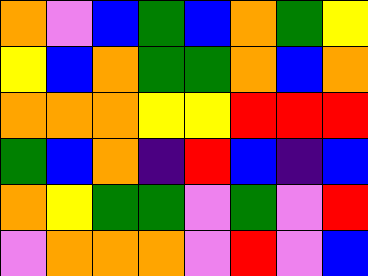[["orange", "violet", "blue", "green", "blue", "orange", "green", "yellow"], ["yellow", "blue", "orange", "green", "green", "orange", "blue", "orange"], ["orange", "orange", "orange", "yellow", "yellow", "red", "red", "red"], ["green", "blue", "orange", "indigo", "red", "blue", "indigo", "blue"], ["orange", "yellow", "green", "green", "violet", "green", "violet", "red"], ["violet", "orange", "orange", "orange", "violet", "red", "violet", "blue"]]